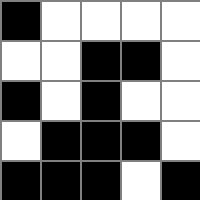[["black", "white", "white", "white", "white"], ["white", "white", "black", "black", "white"], ["black", "white", "black", "white", "white"], ["white", "black", "black", "black", "white"], ["black", "black", "black", "white", "black"]]